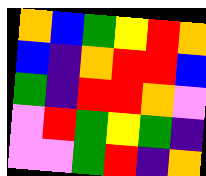[["orange", "blue", "green", "yellow", "red", "orange"], ["blue", "indigo", "orange", "red", "red", "blue"], ["green", "indigo", "red", "red", "orange", "violet"], ["violet", "red", "green", "yellow", "green", "indigo"], ["violet", "violet", "green", "red", "indigo", "orange"]]